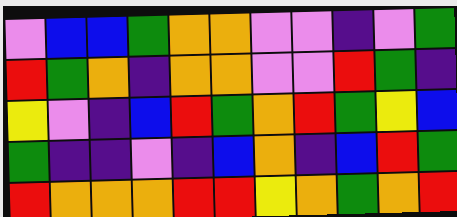[["violet", "blue", "blue", "green", "orange", "orange", "violet", "violet", "indigo", "violet", "green"], ["red", "green", "orange", "indigo", "orange", "orange", "violet", "violet", "red", "green", "indigo"], ["yellow", "violet", "indigo", "blue", "red", "green", "orange", "red", "green", "yellow", "blue"], ["green", "indigo", "indigo", "violet", "indigo", "blue", "orange", "indigo", "blue", "red", "green"], ["red", "orange", "orange", "orange", "red", "red", "yellow", "orange", "green", "orange", "red"]]